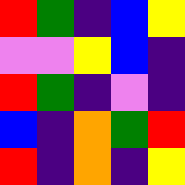[["red", "green", "indigo", "blue", "yellow"], ["violet", "violet", "yellow", "blue", "indigo"], ["red", "green", "indigo", "violet", "indigo"], ["blue", "indigo", "orange", "green", "red"], ["red", "indigo", "orange", "indigo", "yellow"]]